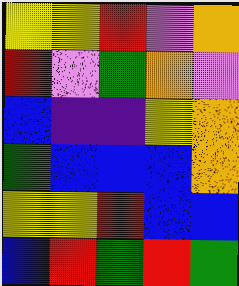[["yellow", "yellow", "red", "violet", "orange"], ["red", "violet", "green", "orange", "violet"], ["blue", "indigo", "indigo", "yellow", "orange"], ["green", "blue", "blue", "blue", "orange"], ["yellow", "yellow", "red", "blue", "blue"], ["blue", "red", "green", "red", "green"]]